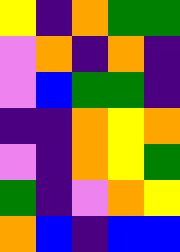[["yellow", "indigo", "orange", "green", "green"], ["violet", "orange", "indigo", "orange", "indigo"], ["violet", "blue", "green", "green", "indigo"], ["indigo", "indigo", "orange", "yellow", "orange"], ["violet", "indigo", "orange", "yellow", "green"], ["green", "indigo", "violet", "orange", "yellow"], ["orange", "blue", "indigo", "blue", "blue"]]